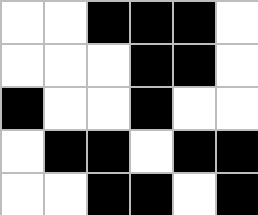[["white", "white", "black", "black", "black", "white"], ["white", "white", "white", "black", "black", "white"], ["black", "white", "white", "black", "white", "white"], ["white", "black", "black", "white", "black", "black"], ["white", "white", "black", "black", "white", "black"]]